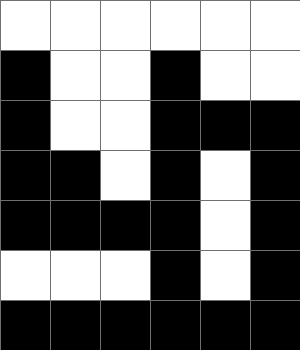[["white", "white", "white", "white", "white", "white"], ["black", "white", "white", "black", "white", "white"], ["black", "white", "white", "black", "black", "black"], ["black", "black", "white", "black", "white", "black"], ["black", "black", "black", "black", "white", "black"], ["white", "white", "white", "black", "white", "black"], ["black", "black", "black", "black", "black", "black"]]